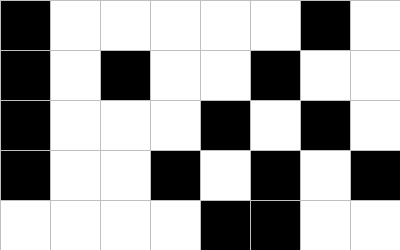[["black", "white", "white", "white", "white", "white", "black", "white"], ["black", "white", "black", "white", "white", "black", "white", "white"], ["black", "white", "white", "white", "black", "white", "black", "white"], ["black", "white", "white", "black", "white", "black", "white", "black"], ["white", "white", "white", "white", "black", "black", "white", "white"]]